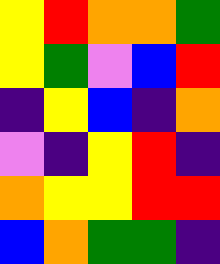[["yellow", "red", "orange", "orange", "green"], ["yellow", "green", "violet", "blue", "red"], ["indigo", "yellow", "blue", "indigo", "orange"], ["violet", "indigo", "yellow", "red", "indigo"], ["orange", "yellow", "yellow", "red", "red"], ["blue", "orange", "green", "green", "indigo"]]